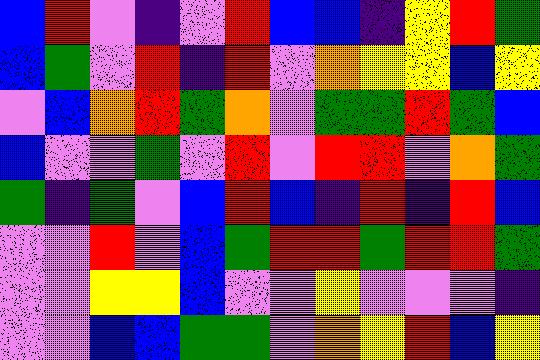[["blue", "red", "violet", "indigo", "violet", "red", "blue", "blue", "indigo", "yellow", "red", "green"], ["blue", "green", "violet", "red", "indigo", "red", "violet", "orange", "yellow", "yellow", "blue", "yellow"], ["violet", "blue", "orange", "red", "green", "orange", "violet", "green", "green", "red", "green", "blue"], ["blue", "violet", "violet", "green", "violet", "red", "violet", "red", "red", "violet", "orange", "green"], ["green", "indigo", "green", "violet", "blue", "red", "blue", "indigo", "red", "indigo", "red", "blue"], ["violet", "violet", "red", "violet", "blue", "green", "red", "red", "green", "red", "red", "green"], ["violet", "violet", "yellow", "yellow", "blue", "violet", "violet", "yellow", "violet", "violet", "violet", "indigo"], ["violet", "violet", "blue", "blue", "green", "green", "violet", "orange", "yellow", "red", "blue", "yellow"]]